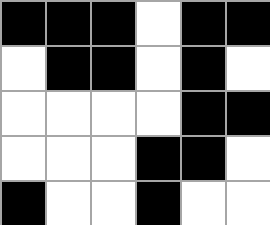[["black", "black", "black", "white", "black", "black"], ["white", "black", "black", "white", "black", "white"], ["white", "white", "white", "white", "black", "black"], ["white", "white", "white", "black", "black", "white"], ["black", "white", "white", "black", "white", "white"]]